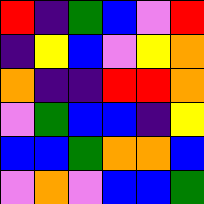[["red", "indigo", "green", "blue", "violet", "red"], ["indigo", "yellow", "blue", "violet", "yellow", "orange"], ["orange", "indigo", "indigo", "red", "red", "orange"], ["violet", "green", "blue", "blue", "indigo", "yellow"], ["blue", "blue", "green", "orange", "orange", "blue"], ["violet", "orange", "violet", "blue", "blue", "green"]]